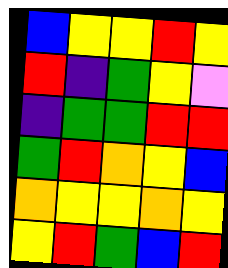[["blue", "yellow", "yellow", "red", "yellow"], ["red", "indigo", "green", "yellow", "violet"], ["indigo", "green", "green", "red", "red"], ["green", "red", "orange", "yellow", "blue"], ["orange", "yellow", "yellow", "orange", "yellow"], ["yellow", "red", "green", "blue", "red"]]